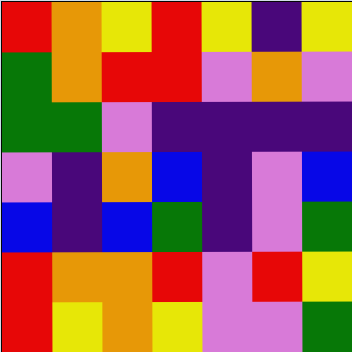[["red", "orange", "yellow", "red", "yellow", "indigo", "yellow"], ["green", "orange", "red", "red", "violet", "orange", "violet"], ["green", "green", "violet", "indigo", "indigo", "indigo", "indigo"], ["violet", "indigo", "orange", "blue", "indigo", "violet", "blue"], ["blue", "indigo", "blue", "green", "indigo", "violet", "green"], ["red", "orange", "orange", "red", "violet", "red", "yellow"], ["red", "yellow", "orange", "yellow", "violet", "violet", "green"]]